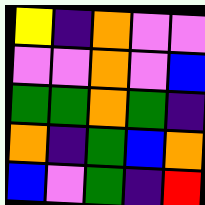[["yellow", "indigo", "orange", "violet", "violet"], ["violet", "violet", "orange", "violet", "blue"], ["green", "green", "orange", "green", "indigo"], ["orange", "indigo", "green", "blue", "orange"], ["blue", "violet", "green", "indigo", "red"]]